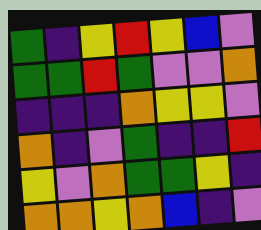[["green", "indigo", "yellow", "red", "yellow", "blue", "violet"], ["green", "green", "red", "green", "violet", "violet", "orange"], ["indigo", "indigo", "indigo", "orange", "yellow", "yellow", "violet"], ["orange", "indigo", "violet", "green", "indigo", "indigo", "red"], ["yellow", "violet", "orange", "green", "green", "yellow", "indigo"], ["orange", "orange", "yellow", "orange", "blue", "indigo", "violet"]]